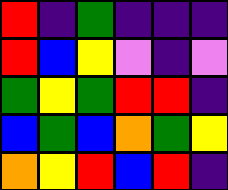[["red", "indigo", "green", "indigo", "indigo", "indigo"], ["red", "blue", "yellow", "violet", "indigo", "violet"], ["green", "yellow", "green", "red", "red", "indigo"], ["blue", "green", "blue", "orange", "green", "yellow"], ["orange", "yellow", "red", "blue", "red", "indigo"]]